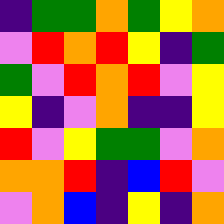[["indigo", "green", "green", "orange", "green", "yellow", "orange"], ["violet", "red", "orange", "red", "yellow", "indigo", "green"], ["green", "violet", "red", "orange", "red", "violet", "yellow"], ["yellow", "indigo", "violet", "orange", "indigo", "indigo", "yellow"], ["red", "violet", "yellow", "green", "green", "violet", "orange"], ["orange", "orange", "red", "indigo", "blue", "red", "violet"], ["violet", "orange", "blue", "indigo", "yellow", "indigo", "orange"]]